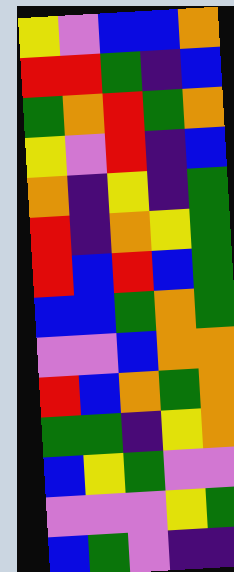[["yellow", "violet", "blue", "blue", "orange"], ["red", "red", "green", "indigo", "blue"], ["green", "orange", "red", "green", "orange"], ["yellow", "violet", "red", "indigo", "blue"], ["orange", "indigo", "yellow", "indigo", "green"], ["red", "indigo", "orange", "yellow", "green"], ["red", "blue", "red", "blue", "green"], ["blue", "blue", "green", "orange", "green"], ["violet", "violet", "blue", "orange", "orange"], ["red", "blue", "orange", "green", "orange"], ["green", "green", "indigo", "yellow", "orange"], ["blue", "yellow", "green", "violet", "violet"], ["violet", "violet", "violet", "yellow", "green"], ["blue", "green", "violet", "indigo", "indigo"]]